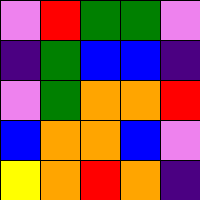[["violet", "red", "green", "green", "violet"], ["indigo", "green", "blue", "blue", "indigo"], ["violet", "green", "orange", "orange", "red"], ["blue", "orange", "orange", "blue", "violet"], ["yellow", "orange", "red", "orange", "indigo"]]